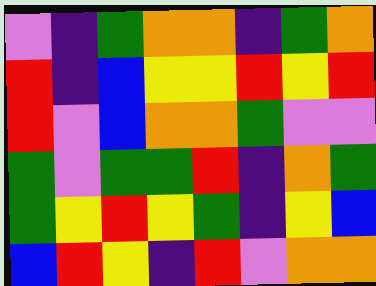[["violet", "indigo", "green", "orange", "orange", "indigo", "green", "orange"], ["red", "indigo", "blue", "yellow", "yellow", "red", "yellow", "red"], ["red", "violet", "blue", "orange", "orange", "green", "violet", "violet"], ["green", "violet", "green", "green", "red", "indigo", "orange", "green"], ["green", "yellow", "red", "yellow", "green", "indigo", "yellow", "blue"], ["blue", "red", "yellow", "indigo", "red", "violet", "orange", "orange"]]